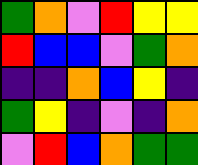[["green", "orange", "violet", "red", "yellow", "yellow"], ["red", "blue", "blue", "violet", "green", "orange"], ["indigo", "indigo", "orange", "blue", "yellow", "indigo"], ["green", "yellow", "indigo", "violet", "indigo", "orange"], ["violet", "red", "blue", "orange", "green", "green"]]